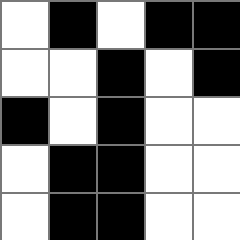[["white", "black", "white", "black", "black"], ["white", "white", "black", "white", "black"], ["black", "white", "black", "white", "white"], ["white", "black", "black", "white", "white"], ["white", "black", "black", "white", "white"]]